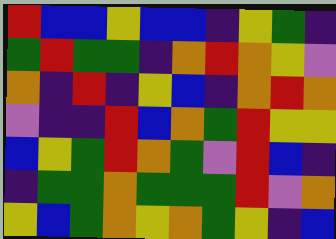[["red", "blue", "blue", "yellow", "blue", "blue", "indigo", "yellow", "green", "indigo"], ["green", "red", "green", "green", "indigo", "orange", "red", "orange", "yellow", "violet"], ["orange", "indigo", "red", "indigo", "yellow", "blue", "indigo", "orange", "red", "orange"], ["violet", "indigo", "indigo", "red", "blue", "orange", "green", "red", "yellow", "yellow"], ["blue", "yellow", "green", "red", "orange", "green", "violet", "red", "blue", "indigo"], ["indigo", "green", "green", "orange", "green", "green", "green", "red", "violet", "orange"], ["yellow", "blue", "green", "orange", "yellow", "orange", "green", "yellow", "indigo", "blue"]]